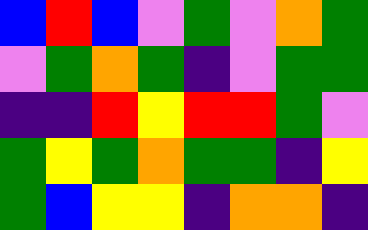[["blue", "red", "blue", "violet", "green", "violet", "orange", "green"], ["violet", "green", "orange", "green", "indigo", "violet", "green", "green"], ["indigo", "indigo", "red", "yellow", "red", "red", "green", "violet"], ["green", "yellow", "green", "orange", "green", "green", "indigo", "yellow"], ["green", "blue", "yellow", "yellow", "indigo", "orange", "orange", "indigo"]]